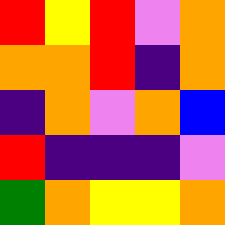[["red", "yellow", "red", "violet", "orange"], ["orange", "orange", "red", "indigo", "orange"], ["indigo", "orange", "violet", "orange", "blue"], ["red", "indigo", "indigo", "indigo", "violet"], ["green", "orange", "yellow", "yellow", "orange"]]